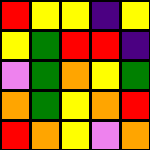[["red", "yellow", "yellow", "indigo", "yellow"], ["yellow", "green", "red", "red", "indigo"], ["violet", "green", "orange", "yellow", "green"], ["orange", "green", "yellow", "orange", "red"], ["red", "orange", "yellow", "violet", "orange"]]